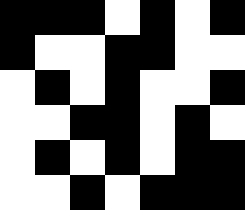[["black", "black", "black", "white", "black", "white", "black"], ["black", "white", "white", "black", "black", "white", "white"], ["white", "black", "white", "black", "white", "white", "black"], ["white", "white", "black", "black", "white", "black", "white"], ["white", "black", "white", "black", "white", "black", "black"], ["white", "white", "black", "white", "black", "black", "black"]]